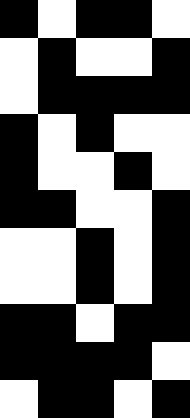[["black", "white", "black", "black", "white"], ["white", "black", "white", "white", "black"], ["white", "black", "black", "black", "black"], ["black", "white", "black", "white", "white"], ["black", "white", "white", "black", "white"], ["black", "black", "white", "white", "black"], ["white", "white", "black", "white", "black"], ["white", "white", "black", "white", "black"], ["black", "black", "white", "black", "black"], ["black", "black", "black", "black", "white"], ["white", "black", "black", "white", "black"]]